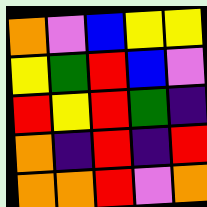[["orange", "violet", "blue", "yellow", "yellow"], ["yellow", "green", "red", "blue", "violet"], ["red", "yellow", "red", "green", "indigo"], ["orange", "indigo", "red", "indigo", "red"], ["orange", "orange", "red", "violet", "orange"]]